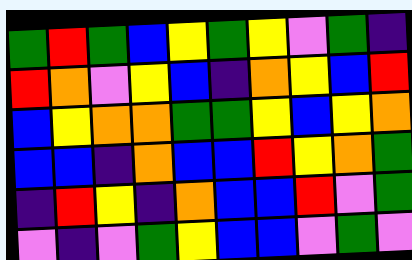[["green", "red", "green", "blue", "yellow", "green", "yellow", "violet", "green", "indigo"], ["red", "orange", "violet", "yellow", "blue", "indigo", "orange", "yellow", "blue", "red"], ["blue", "yellow", "orange", "orange", "green", "green", "yellow", "blue", "yellow", "orange"], ["blue", "blue", "indigo", "orange", "blue", "blue", "red", "yellow", "orange", "green"], ["indigo", "red", "yellow", "indigo", "orange", "blue", "blue", "red", "violet", "green"], ["violet", "indigo", "violet", "green", "yellow", "blue", "blue", "violet", "green", "violet"]]